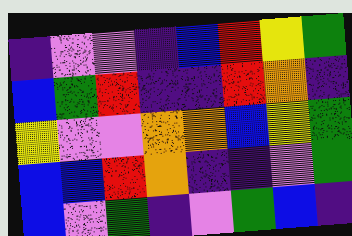[["indigo", "violet", "violet", "indigo", "blue", "red", "yellow", "green"], ["blue", "green", "red", "indigo", "indigo", "red", "orange", "indigo"], ["yellow", "violet", "violet", "orange", "orange", "blue", "yellow", "green"], ["blue", "blue", "red", "orange", "indigo", "indigo", "violet", "green"], ["blue", "violet", "green", "indigo", "violet", "green", "blue", "indigo"]]